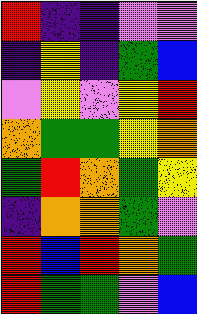[["red", "indigo", "indigo", "violet", "violet"], ["indigo", "yellow", "indigo", "green", "blue"], ["violet", "yellow", "violet", "yellow", "red"], ["orange", "green", "green", "yellow", "orange"], ["green", "red", "orange", "green", "yellow"], ["indigo", "orange", "orange", "green", "violet"], ["red", "blue", "red", "orange", "green"], ["red", "green", "green", "violet", "blue"]]